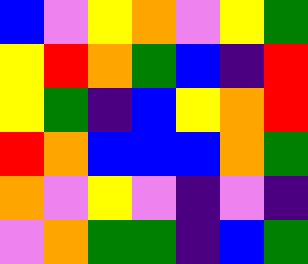[["blue", "violet", "yellow", "orange", "violet", "yellow", "green"], ["yellow", "red", "orange", "green", "blue", "indigo", "red"], ["yellow", "green", "indigo", "blue", "yellow", "orange", "red"], ["red", "orange", "blue", "blue", "blue", "orange", "green"], ["orange", "violet", "yellow", "violet", "indigo", "violet", "indigo"], ["violet", "orange", "green", "green", "indigo", "blue", "green"]]